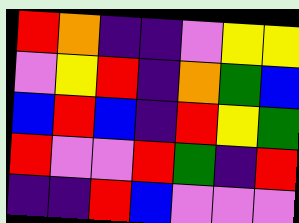[["red", "orange", "indigo", "indigo", "violet", "yellow", "yellow"], ["violet", "yellow", "red", "indigo", "orange", "green", "blue"], ["blue", "red", "blue", "indigo", "red", "yellow", "green"], ["red", "violet", "violet", "red", "green", "indigo", "red"], ["indigo", "indigo", "red", "blue", "violet", "violet", "violet"]]